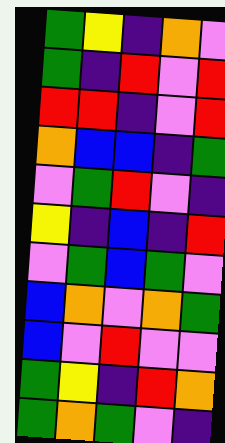[["green", "yellow", "indigo", "orange", "violet"], ["green", "indigo", "red", "violet", "red"], ["red", "red", "indigo", "violet", "red"], ["orange", "blue", "blue", "indigo", "green"], ["violet", "green", "red", "violet", "indigo"], ["yellow", "indigo", "blue", "indigo", "red"], ["violet", "green", "blue", "green", "violet"], ["blue", "orange", "violet", "orange", "green"], ["blue", "violet", "red", "violet", "violet"], ["green", "yellow", "indigo", "red", "orange"], ["green", "orange", "green", "violet", "indigo"]]